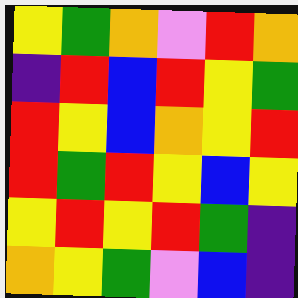[["yellow", "green", "orange", "violet", "red", "orange"], ["indigo", "red", "blue", "red", "yellow", "green"], ["red", "yellow", "blue", "orange", "yellow", "red"], ["red", "green", "red", "yellow", "blue", "yellow"], ["yellow", "red", "yellow", "red", "green", "indigo"], ["orange", "yellow", "green", "violet", "blue", "indigo"]]